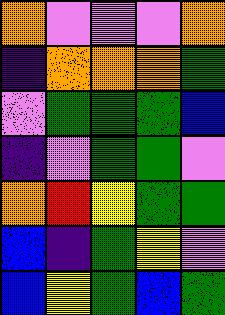[["orange", "violet", "violet", "violet", "orange"], ["indigo", "orange", "orange", "orange", "green"], ["violet", "green", "green", "green", "blue"], ["indigo", "violet", "green", "green", "violet"], ["orange", "red", "yellow", "green", "green"], ["blue", "indigo", "green", "yellow", "violet"], ["blue", "yellow", "green", "blue", "green"]]